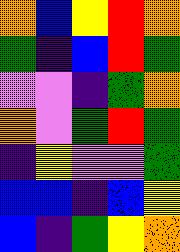[["orange", "blue", "yellow", "red", "orange"], ["green", "indigo", "blue", "red", "green"], ["violet", "violet", "indigo", "green", "orange"], ["orange", "violet", "green", "red", "green"], ["indigo", "yellow", "violet", "violet", "green"], ["blue", "blue", "indigo", "blue", "yellow"], ["blue", "indigo", "green", "yellow", "orange"]]